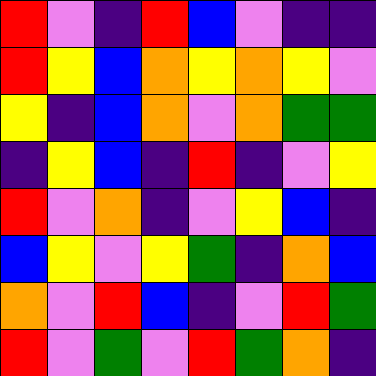[["red", "violet", "indigo", "red", "blue", "violet", "indigo", "indigo"], ["red", "yellow", "blue", "orange", "yellow", "orange", "yellow", "violet"], ["yellow", "indigo", "blue", "orange", "violet", "orange", "green", "green"], ["indigo", "yellow", "blue", "indigo", "red", "indigo", "violet", "yellow"], ["red", "violet", "orange", "indigo", "violet", "yellow", "blue", "indigo"], ["blue", "yellow", "violet", "yellow", "green", "indigo", "orange", "blue"], ["orange", "violet", "red", "blue", "indigo", "violet", "red", "green"], ["red", "violet", "green", "violet", "red", "green", "orange", "indigo"]]